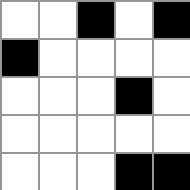[["white", "white", "black", "white", "black"], ["black", "white", "white", "white", "white"], ["white", "white", "white", "black", "white"], ["white", "white", "white", "white", "white"], ["white", "white", "white", "black", "black"]]